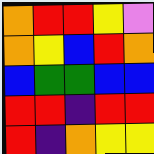[["orange", "red", "red", "yellow", "violet"], ["orange", "yellow", "blue", "red", "orange"], ["blue", "green", "green", "blue", "blue"], ["red", "red", "indigo", "red", "red"], ["red", "indigo", "orange", "yellow", "yellow"]]